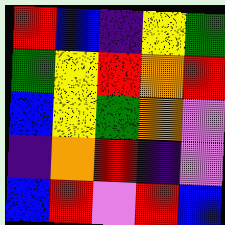[["red", "blue", "indigo", "yellow", "green"], ["green", "yellow", "red", "orange", "red"], ["blue", "yellow", "green", "orange", "violet"], ["indigo", "orange", "red", "indigo", "violet"], ["blue", "red", "violet", "red", "blue"]]